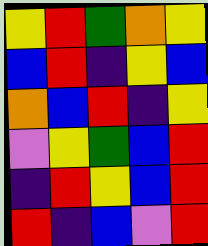[["yellow", "red", "green", "orange", "yellow"], ["blue", "red", "indigo", "yellow", "blue"], ["orange", "blue", "red", "indigo", "yellow"], ["violet", "yellow", "green", "blue", "red"], ["indigo", "red", "yellow", "blue", "red"], ["red", "indigo", "blue", "violet", "red"]]